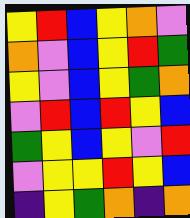[["yellow", "red", "blue", "yellow", "orange", "violet"], ["orange", "violet", "blue", "yellow", "red", "green"], ["yellow", "violet", "blue", "yellow", "green", "orange"], ["violet", "red", "blue", "red", "yellow", "blue"], ["green", "yellow", "blue", "yellow", "violet", "red"], ["violet", "yellow", "yellow", "red", "yellow", "blue"], ["indigo", "yellow", "green", "orange", "indigo", "orange"]]